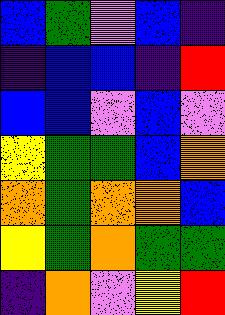[["blue", "green", "violet", "blue", "indigo"], ["indigo", "blue", "blue", "indigo", "red"], ["blue", "blue", "violet", "blue", "violet"], ["yellow", "green", "green", "blue", "orange"], ["orange", "green", "orange", "orange", "blue"], ["yellow", "green", "orange", "green", "green"], ["indigo", "orange", "violet", "yellow", "red"]]